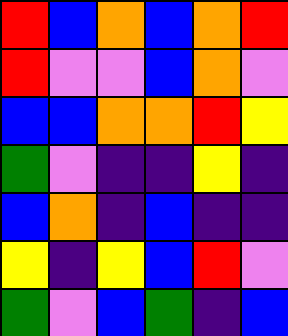[["red", "blue", "orange", "blue", "orange", "red"], ["red", "violet", "violet", "blue", "orange", "violet"], ["blue", "blue", "orange", "orange", "red", "yellow"], ["green", "violet", "indigo", "indigo", "yellow", "indigo"], ["blue", "orange", "indigo", "blue", "indigo", "indigo"], ["yellow", "indigo", "yellow", "blue", "red", "violet"], ["green", "violet", "blue", "green", "indigo", "blue"]]